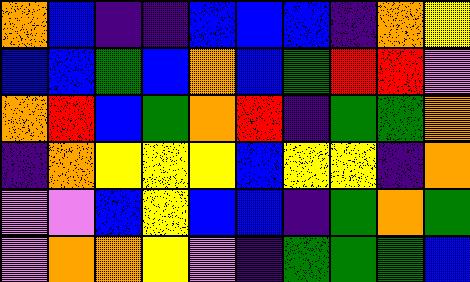[["orange", "blue", "indigo", "indigo", "blue", "blue", "blue", "indigo", "orange", "yellow"], ["blue", "blue", "green", "blue", "orange", "blue", "green", "red", "red", "violet"], ["orange", "red", "blue", "green", "orange", "red", "indigo", "green", "green", "orange"], ["indigo", "orange", "yellow", "yellow", "yellow", "blue", "yellow", "yellow", "indigo", "orange"], ["violet", "violet", "blue", "yellow", "blue", "blue", "indigo", "green", "orange", "green"], ["violet", "orange", "orange", "yellow", "violet", "indigo", "green", "green", "green", "blue"]]